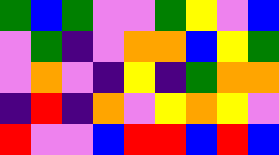[["green", "blue", "green", "violet", "violet", "green", "yellow", "violet", "blue"], ["violet", "green", "indigo", "violet", "orange", "orange", "blue", "yellow", "green"], ["violet", "orange", "violet", "indigo", "yellow", "indigo", "green", "orange", "orange"], ["indigo", "red", "indigo", "orange", "violet", "yellow", "orange", "yellow", "violet"], ["red", "violet", "violet", "blue", "red", "red", "blue", "red", "blue"]]